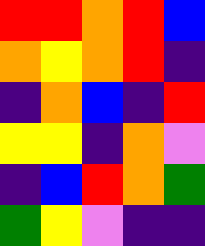[["red", "red", "orange", "red", "blue"], ["orange", "yellow", "orange", "red", "indigo"], ["indigo", "orange", "blue", "indigo", "red"], ["yellow", "yellow", "indigo", "orange", "violet"], ["indigo", "blue", "red", "orange", "green"], ["green", "yellow", "violet", "indigo", "indigo"]]